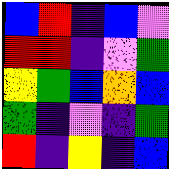[["blue", "red", "indigo", "blue", "violet"], ["red", "red", "indigo", "violet", "green"], ["yellow", "green", "blue", "orange", "blue"], ["green", "indigo", "violet", "indigo", "green"], ["red", "indigo", "yellow", "indigo", "blue"]]